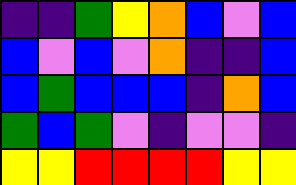[["indigo", "indigo", "green", "yellow", "orange", "blue", "violet", "blue"], ["blue", "violet", "blue", "violet", "orange", "indigo", "indigo", "blue"], ["blue", "green", "blue", "blue", "blue", "indigo", "orange", "blue"], ["green", "blue", "green", "violet", "indigo", "violet", "violet", "indigo"], ["yellow", "yellow", "red", "red", "red", "red", "yellow", "yellow"]]